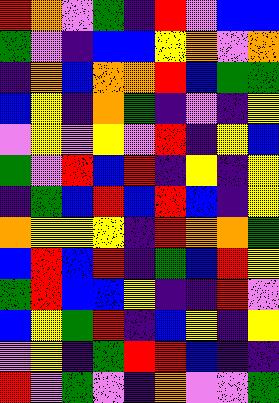[["red", "orange", "violet", "green", "indigo", "red", "violet", "blue", "blue"], ["green", "violet", "indigo", "blue", "blue", "yellow", "orange", "violet", "orange"], ["indigo", "orange", "blue", "orange", "orange", "red", "blue", "green", "green"], ["blue", "yellow", "indigo", "orange", "green", "indigo", "violet", "indigo", "yellow"], ["violet", "yellow", "violet", "yellow", "violet", "red", "indigo", "yellow", "blue"], ["green", "violet", "red", "blue", "red", "indigo", "yellow", "indigo", "yellow"], ["indigo", "green", "blue", "red", "blue", "red", "blue", "indigo", "yellow"], ["orange", "yellow", "yellow", "yellow", "indigo", "red", "orange", "orange", "green"], ["blue", "red", "blue", "red", "indigo", "green", "blue", "red", "yellow"], ["green", "red", "blue", "blue", "yellow", "indigo", "indigo", "red", "violet"], ["blue", "yellow", "green", "red", "indigo", "blue", "yellow", "indigo", "yellow"], ["violet", "yellow", "indigo", "green", "red", "red", "blue", "indigo", "indigo"], ["red", "violet", "green", "violet", "indigo", "orange", "violet", "violet", "green"]]